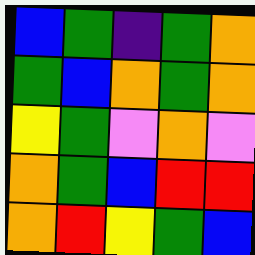[["blue", "green", "indigo", "green", "orange"], ["green", "blue", "orange", "green", "orange"], ["yellow", "green", "violet", "orange", "violet"], ["orange", "green", "blue", "red", "red"], ["orange", "red", "yellow", "green", "blue"]]